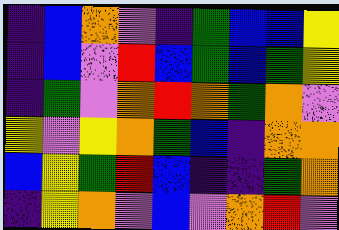[["indigo", "blue", "orange", "violet", "indigo", "green", "blue", "blue", "yellow"], ["indigo", "blue", "violet", "red", "blue", "green", "blue", "green", "yellow"], ["indigo", "green", "violet", "orange", "red", "orange", "green", "orange", "violet"], ["yellow", "violet", "yellow", "orange", "green", "blue", "indigo", "orange", "orange"], ["blue", "yellow", "green", "red", "blue", "indigo", "indigo", "green", "orange"], ["indigo", "yellow", "orange", "violet", "blue", "violet", "orange", "red", "violet"]]